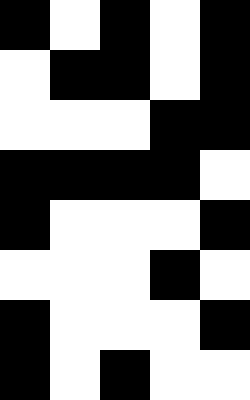[["black", "white", "black", "white", "black"], ["white", "black", "black", "white", "black"], ["white", "white", "white", "black", "black"], ["black", "black", "black", "black", "white"], ["black", "white", "white", "white", "black"], ["white", "white", "white", "black", "white"], ["black", "white", "white", "white", "black"], ["black", "white", "black", "white", "white"]]